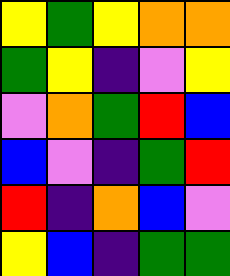[["yellow", "green", "yellow", "orange", "orange"], ["green", "yellow", "indigo", "violet", "yellow"], ["violet", "orange", "green", "red", "blue"], ["blue", "violet", "indigo", "green", "red"], ["red", "indigo", "orange", "blue", "violet"], ["yellow", "blue", "indigo", "green", "green"]]